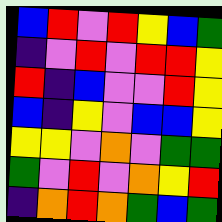[["blue", "red", "violet", "red", "yellow", "blue", "green"], ["indigo", "violet", "red", "violet", "red", "red", "yellow"], ["red", "indigo", "blue", "violet", "violet", "red", "yellow"], ["blue", "indigo", "yellow", "violet", "blue", "blue", "yellow"], ["yellow", "yellow", "violet", "orange", "violet", "green", "green"], ["green", "violet", "red", "violet", "orange", "yellow", "red"], ["indigo", "orange", "red", "orange", "green", "blue", "green"]]